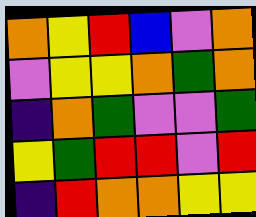[["orange", "yellow", "red", "blue", "violet", "orange"], ["violet", "yellow", "yellow", "orange", "green", "orange"], ["indigo", "orange", "green", "violet", "violet", "green"], ["yellow", "green", "red", "red", "violet", "red"], ["indigo", "red", "orange", "orange", "yellow", "yellow"]]